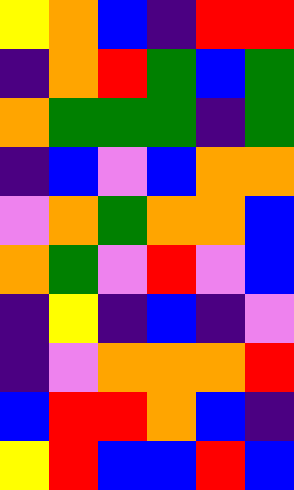[["yellow", "orange", "blue", "indigo", "red", "red"], ["indigo", "orange", "red", "green", "blue", "green"], ["orange", "green", "green", "green", "indigo", "green"], ["indigo", "blue", "violet", "blue", "orange", "orange"], ["violet", "orange", "green", "orange", "orange", "blue"], ["orange", "green", "violet", "red", "violet", "blue"], ["indigo", "yellow", "indigo", "blue", "indigo", "violet"], ["indigo", "violet", "orange", "orange", "orange", "red"], ["blue", "red", "red", "orange", "blue", "indigo"], ["yellow", "red", "blue", "blue", "red", "blue"]]